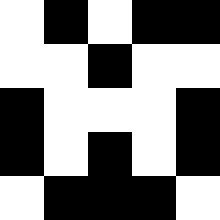[["white", "black", "white", "black", "black"], ["white", "white", "black", "white", "white"], ["black", "white", "white", "white", "black"], ["black", "white", "black", "white", "black"], ["white", "black", "black", "black", "white"]]